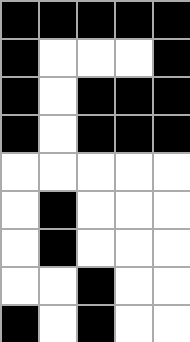[["black", "black", "black", "black", "black"], ["black", "white", "white", "white", "black"], ["black", "white", "black", "black", "black"], ["black", "white", "black", "black", "black"], ["white", "white", "white", "white", "white"], ["white", "black", "white", "white", "white"], ["white", "black", "white", "white", "white"], ["white", "white", "black", "white", "white"], ["black", "white", "black", "white", "white"]]